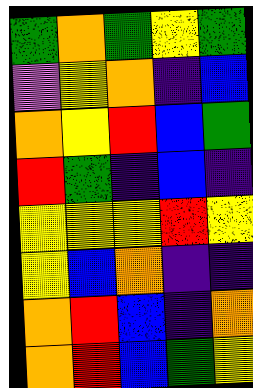[["green", "orange", "green", "yellow", "green"], ["violet", "yellow", "orange", "indigo", "blue"], ["orange", "yellow", "red", "blue", "green"], ["red", "green", "indigo", "blue", "indigo"], ["yellow", "yellow", "yellow", "red", "yellow"], ["yellow", "blue", "orange", "indigo", "indigo"], ["orange", "red", "blue", "indigo", "orange"], ["orange", "red", "blue", "green", "yellow"]]